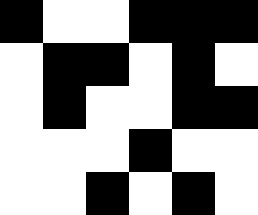[["black", "white", "white", "black", "black", "black"], ["white", "black", "black", "white", "black", "white"], ["white", "black", "white", "white", "black", "black"], ["white", "white", "white", "black", "white", "white"], ["white", "white", "black", "white", "black", "white"]]